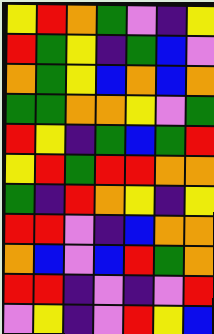[["yellow", "red", "orange", "green", "violet", "indigo", "yellow"], ["red", "green", "yellow", "indigo", "green", "blue", "violet"], ["orange", "green", "yellow", "blue", "orange", "blue", "orange"], ["green", "green", "orange", "orange", "yellow", "violet", "green"], ["red", "yellow", "indigo", "green", "blue", "green", "red"], ["yellow", "red", "green", "red", "red", "orange", "orange"], ["green", "indigo", "red", "orange", "yellow", "indigo", "yellow"], ["red", "red", "violet", "indigo", "blue", "orange", "orange"], ["orange", "blue", "violet", "blue", "red", "green", "orange"], ["red", "red", "indigo", "violet", "indigo", "violet", "red"], ["violet", "yellow", "indigo", "violet", "red", "yellow", "blue"]]